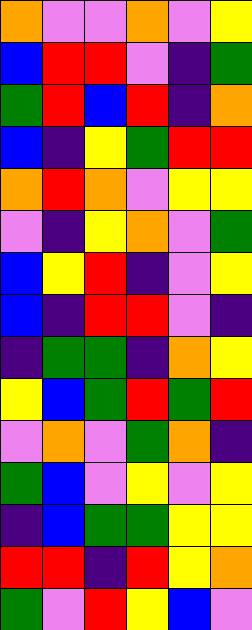[["orange", "violet", "violet", "orange", "violet", "yellow"], ["blue", "red", "red", "violet", "indigo", "green"], ["green", "red", "blue", "red", "indigo", "orange"], ["blue", "indigo", "yellow", "green", "red", "red"], ["orange", "red", "orange", "violet", "yellow", "yellow"], ["violet", "indigo", "yellow", "orange", "violet", "green"], ["blue", "yellow", "red", "indigo", "violet", "yellow"], ["blue", "indigo", "red", "red", "violet", "indigo"], ["indigo", "green", "green", "indigo", "orange", "yellow"], ["yellow", "blue", "green", "red", "green", "red"], ["violet", "orange", "violet", "green", "orange", "indigo"], ["green", "blue", "violet", "yellow", "violet", "yellow"], ["indigo", "blue", "green", "green", "yellow", "yellow"], ["red", "red", "indigo", "red", "yellow", "orange"], ["green", "violet", "red", "yellow", "blue", "violet"]]